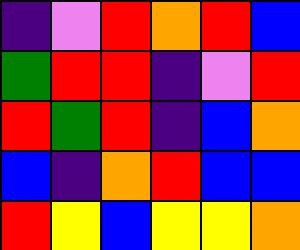[["indigo", "violet", "red", "orange", "red", "blue"], ["green", "red", "red", "indigo", "violet", "red"], ["red", "green", "red", "indigo", "blue", "orange"], ["blue", "indigo", "orange", "red", "blue", "blue"], ["red", "yellow", "blue", "yellow", "yellow", "orange"]]